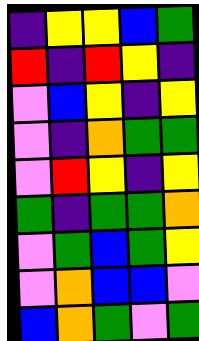[["indigo", "yellow", "yellow", "blue", "green"], ["red", "indigo", "red", "yellow", "indigo"], ["violet", "blue", "yellow", "indigo", "yellow"], ["violet", "indigo", "orange", "green", "green"], ["violet", "red", "yellow", "indigo", "yellow"], ["green", "indigo", "green", "green", "orange"], ["violet", "green", "blue", "green", "yellow"], ["violet", "orange", "blue", "blue", "violet"], ["blue", "orange", "green", "violet", "green"]]